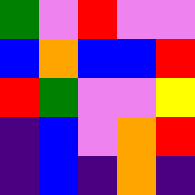[["green", "violet", "red", "violet", "violet"], ["blue", "orange", "blue", "blue", "red"], ["red", "green", "violet", "violet", "yellow"], ["indigo", "blue", "violet", "orange", "red"], ["indigo", "blue", "indigo", "orange", "indigo"]]